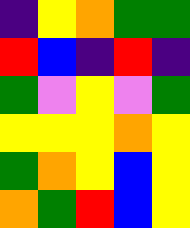[["indigo", "yellow", "orange", "green", "green"], ["red", "blue", "indigo", "red", "indigo"], ["green", "violet", "yellow", "violet", "green"], ["yellow", "yellow", "yellow", "orange", "yellow"], ["green", "orange", "yellow", "blue", "yellow"], ["orange", "green", "red", "blue", "yellow"]]